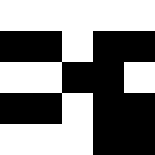[["white", "white", "white", "white", "white"], ["black", "black", "white", "black", "black"], ["white", "white", "black", "black", "white"], ["black", "black", "white", "black", "black"], ["white", "white", "white", "black", "black"]]